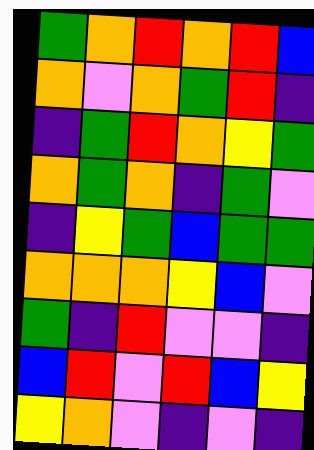[["green", "orange", "red", "orange", "red", "blue"], ["orange", "violet", "orange", "green", "red", "indigo"], ["indigo", "green", "red", "orange", "yellow", "green"], ["orange", "green", "orange", "indigo", "green", "violet"], ["indigo", "yellow", "green", "blue", "green", "green"], ["orange", "orange", "orange", "yellow", "blue", "violet"], ["green", "indigo", "red", "violet", "violet", "indigo"], ["blue", "red", "violet", "red", "blue", "yellow"], ["yellow", "orange", "violet", "indigo", "violet", "indigo"]]